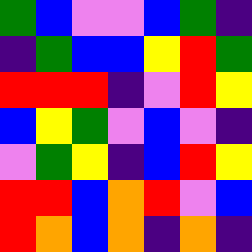[["green", "blue", "violet", "violet", "blue", "green", "indigo"], ["indigo", "green", "blue", "blue", "yellow", "red", "green"], ["red", "red", "red", "indigo", "violet", "red", "yellow"], ["blue", "yellow", "green", "violet", "blue", "violet", "indigo"], ["violet", "green", "yellow", "indigo", "blue", "red", "yellow"], ["red", "red", "blue", "orange", "red", "violet", "blue"], ["red", "orange", "blue", "orange", "indigo", "orange", "indigo"]]